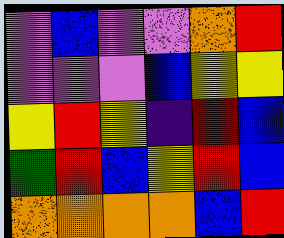[["violet", "blue", "violet", "violet", "orange", "red"], ["violet", "violet", "violet", "blue", "yellow", "yellow"], ["yellow", "red", "yellow", "indigo", "red", "blue"], ["green", "red", "blue", "yellow", "red", "blue"], ["orange", "orange", "orange", "orange", "blue", "red"]]